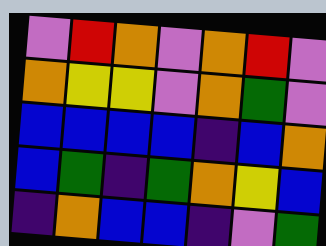[["violet", "red", "orange", "violet", "orange", "red", "violet"], ["orange", "yellow", "yellow", "violet", "orange", "green", "violet"], ["blue", "blue", "blue", "blue", "indigo", "blue", "orange"], ["blue", "green", "indigo", "green", "orange", "yellow", "blue"], ["indigo", "orange", "blue", "blue", "indigo", "violet", "green"]]